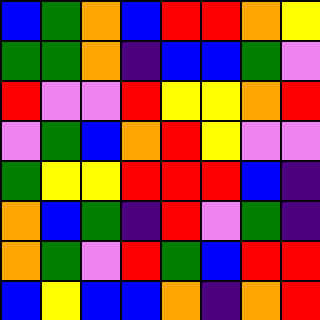[["blue", "green", "orange", "blue", "red", "red", "orange", "yellow"], ["green", "green", "orange", "indigo", "blue", "blue", "green", "violet"], ["red", "violet", "violet", "red", "yellow", "yellow", "orange", "red"], ["violet", "green", "blue", "orange", "red", "yellow", "violet", "violet"], ["green", "yellow", "yellow", "red", "red", "red", "blue", "indigo"], ["orange", "blue", "green", "indigo", "red", "violet", "green", "indigo"], ["orange", "green", "violet", "red", "green", "blue", "red", "red"], ["blue", "yellow", "blue", "blue", "orange", "indigo", "orange", "red"]]